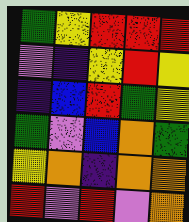[["green", "yellow", "red", "red", "red"], ["violet", "indigo", "yellow", "red", "yellow"], ["indigo", "blue", "red", "green", "yellow"], ["green", "violet", "blue", "orange", "green"], ["yellow", "orange", "indigo", "orange", "orange"], ["red", "violet", "red", "violet", "orange"]]